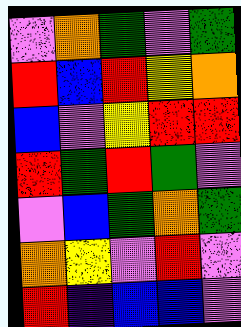[["violet", "orange", "green", "violet", "green"], ["red", "blue", "red", "yellow", "orange"], ["blue", "violet", "yellow", "red", "red"], ["red", "green", "red", "green", "violet"], ["violet", "blue", "green", "orange", "green"], ["orange", "yellow", "violet", "red", "violet"], ["red", "indigo", "blue", "blue", "violet"]]